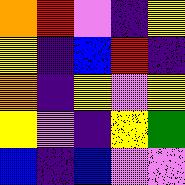[["orange", "red", "violet", "indigo", "yellow"], ["yellow", "indigo", "blue", "red", "indigo"], ["orange", "indigo", "yellow", "violet", "yellow"], ["yellow", "violet", "indigo", "yellow", "green"], ["blue", "indigo", "blue", "violet", "violet"]]